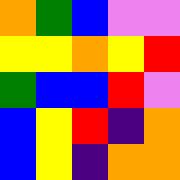[["orange", "green", "blue", "violet", "violet"], ["yellow", "yellow", "orange", "yellow", "red"], ["green", "blue", "blue", "red", "violet"], ["blue", "yellow", "red", "indigo", "orange"], ["blue", "yellow", "indigo", "orange", "orange"]]